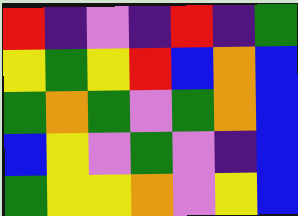[["red", "indigo", "violet", "indigo", "red", "indigo", "green"], ["yellow", "green", "yellow", "red", "blue", "orange", "blue"], ["green", "orange", "green", "violet", "green", "orange", "blue"], ["blue", "yellow", "violet", "green", "violet", "indigo", "blue"], ["green", "yellow", "yellow", "orange", "violet", "yellow", "blue"]]